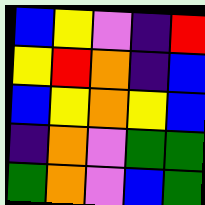[["blue", "yellow", "violet", "indigo", "red"], ["yellow", "red", "orange", "indigo", "blue"], ["blue", "yellow", "orange", "yellow", "blue"], ["indigo", "orange", "violet", "green", "green"], ["green", "orange", "violet", "blue", "green"]]